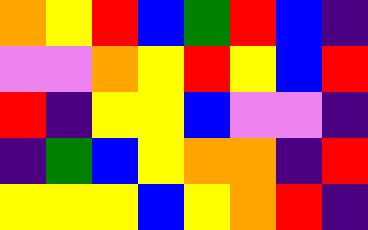[["orange", "yellow", "red", "blue", "green", "red", "blue", "indigo"], ["violet", "violet", "orange", "yellow", "red", "yellow", "blue", "red"], ["red", "indigo", "yellow", "yellow", "blue", "violet", "violet", "indigo"], ["indigo", "green", "blue", "yellow", "orange", "orange", "indigo", "red"], ["yellow", "yellow", "yellow", "blue", "yellow", "orange", "red", "indigo"]]